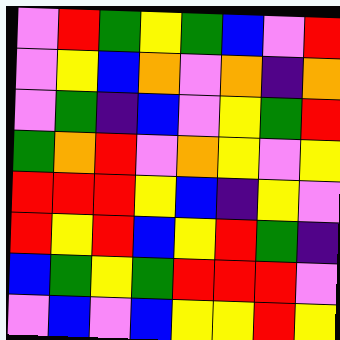[["violet", "red", "green", "yellow", "green", "blue", "violet", "red"], ["violet", "yellow", "blue", "orange", "violet", "orange", "indigo", "orange"], ["violet", "green", "indigo", "blue", "violet", "yellow", "green", "red"], ["green", "orange", "red", "violet", "orange", "yellow", "violet", "yellow"], ["red", "red", "red", "yellow", "blue", "indigo", "yellow", "violet"], ["red", "yellow", "red", "blue", "yellow", "red", "green", "indigo"], ["blue", "green", "yellow", "green", "red", "red", "red", "violet"], ["violet", "blue", "violet", "blue", "yellow", "yellow", "red", "yellow"]]